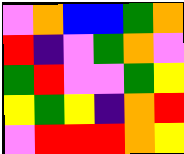[["violet", "orange", "blue", "blue", "green", "orange"], ["red", "indigo", "violet", "green", "orange", "violet"], ["green", "red", "violet", "violet", "green", "yellow"], ["yellow", "green", "yellow", "indigo", "orange", "red"], ["violet", "red", "red", "red", "orange", "yellow"]]